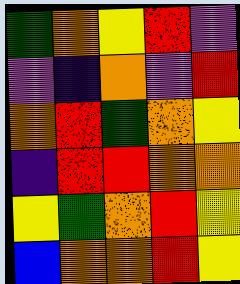[["green", "orange", "yellow", "red", "violet"], ["violet", "indigo", "orange", "violet", "red"], ["orange", "red", "green", "orange", "yellow"], ["indigo", "red", "red", "orange", "orange"], ["yellow", "green", "orange", "red", "yellow"], ["blue", "orange", "orange", "red", "yellow"]]